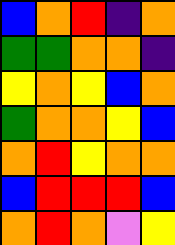[["blue", "orange", "red", "indigo", "orange"], ["green", "green", "orange", "orange", "indigo"], ["yellow", "orange", "yellow", "blue", "orange"], ["green", "orange", "orange", "yellow", "blue"], ["orange", "red", "yellow", "orange", "orange"], ["blue", "red", "red", "red", "blue"], ["orange", "red", "orange", "violet", "yellow"]]